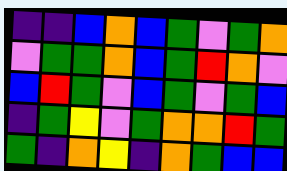[["indigo", "indigo", "blue", "orange", "blue", "green", "violet", "green", "orange"], ["violet", "green", "green", "orange", "blue", "green", "red", "orange", "violet"], ["blue", "red", "green", "violet", "blue", "green", "violet", "green", "blue"], ["indigo", "green", "yellow", "violet", "green", "orange", "orange", "red", "green"], ["green", "indigo", "orange", "yellow", "indigo", "orange", "green", "blue", "blue"]]